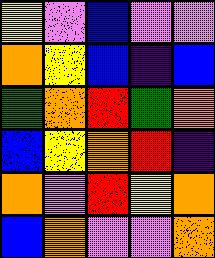[["yellow", "violet", "blue", "violet", "violet"], ["orange", "yellow", "blue", "indigo", "blue"], ["green", "orange", "red", "green", "orange"], ["blue", "yellow", "orange", "red", "indigo"], ["orange", "violet", "red", "yellow", "orange"], ["blue", "orange", "violet", "violet", "orange"]]